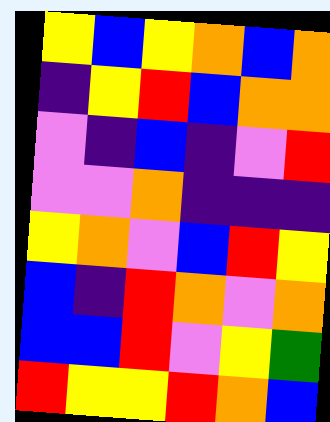[["yellow", "blue", "yellow", "orange", "blue", "orange"], ["indigo", "yellow", "red", "blue", "orange", "orange"], ["violet", "indigo", "blue", "indigo", "violet", "red"], ["violet", "violet", "orange", "indigo", "indigo", "indigo"], ["yellow", "orange", "violet", "blue", "red", "yellow"], ["blue", "indigo", "red", "orange", "violet", "orange"], ["blue", "blue", "red", "violet", "yellow", "green"], ["red", "yellow", "yellow", "red", "orange", "blue"]]